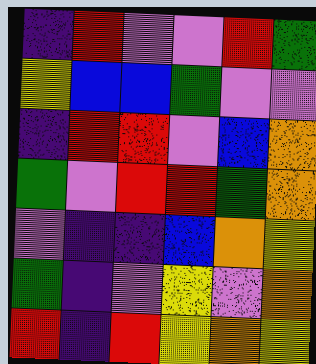[["indigo", "red", "violet", "violet", "red", "green"], ["yellow", "blue", "blue", "green", "violet", "violet"], ["indigo", "red", "red", "violet", "blue", "orange"], ["green", "violet", "red", "red", "green", "orange"], ["violet", "indigo", "indigo", "blue", "orange", "yellow"], ["green", "indigo", "violet", "yellow", "violet", "orange"], ["red", "indigo", "red", "yellow", "orange", "yellow"]]